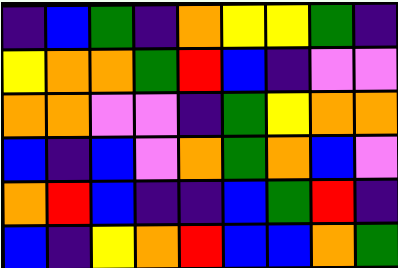[["indigo", "blue", "green", "indigo", "orange", "yellow", "yellow", "green", "indigo"], ["yellow", "orange", "orange", "green", "red", "blue", "indigo", "violet", "violet"], ["orange", "orange", "violet", "violet", "indigo", "green", "yellow", "orange", "orange"], ["blue", "indigo", "blue", "violet", "orange", "green", "orange", "blue", "violet"], ["orange", "red", "blue", "indigo", "indigo", "blue", "green", "red", "indigo"], ["blue", "indigo", "yellow", "orange", "red", "blue", "blue", "orange", "green"]]